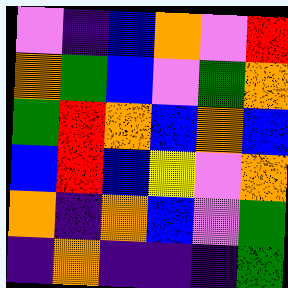[["violet", "indigo", "blue", "orange", "violet", "red"], ["orange", "green", "blue", "violet", "green", "orange"], ["green", "red", "orange", "blue", "orange", "blue"], ["blue", "red", "blue", "yellow", "violet", "orange"], ["orange", "indigo", "orange", "blue", "violet", "green"], ["indigo", "orange", "indigo", "indigo", "indigo", "green"]]